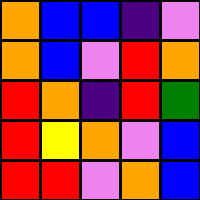[["orange", "blue", "blue", "indigo", "violet"], ["orange", "blue", "violet", "red", "orange"], ["red", "orange", "indigo", "red", "green"], ["red", "yellow", "orange", "violet", "blue"], ["red", "red", "violet", "orange", "blue"]]